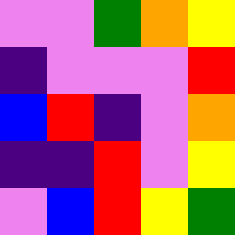[["violet", "violet", "green", "orange", "yellow"], ["indigo", "violet", "violet", "violet", "red"], ["blue", "red", "indigo", "violet", "orange"], ["indigo", "indigo", "red", "violet", "yellow"], ["violet", "blue", "red", "yellow", "green"]]